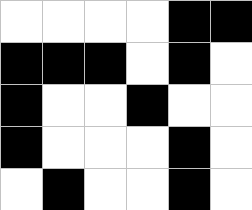[["white", "white", "white", "white", "black", "black"], ["black", "black", "black", "white", "black", "white"], ["black", "white", "white", "black", "white", "white"], ["black", "white", "white", "white", "black", "white"], ["white", "black", "white", "white", "black", "white"]]